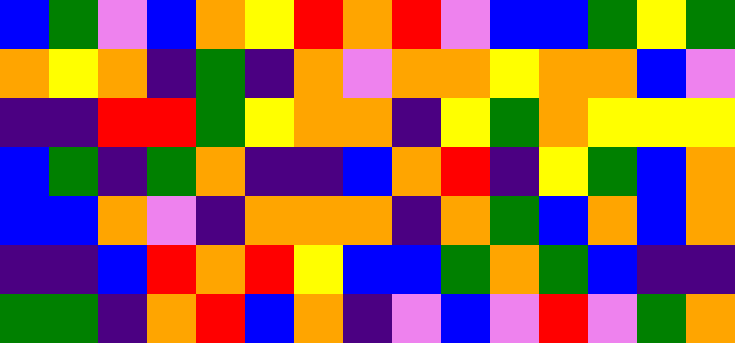[["blue", "green", "violet", "blue", "orange", "yellow", "red", "orange", "red", "violet", "blue", "blue", "green", "yellow", "green"], ["orange", "yellow", "orange", "indigo", "green", "indigo", "orange", "violet", "orange", "orange", "yellow", "orange", "orange", "blue", "violet"], ["indigo", "indigo", "red", "red", "green", "yellow", "orange", "orange", "indigo", "yellow", "green", "orange", "yellow", "yellow", "yellow"], ["blue", "green", "indigo", "green", "orange", "indigo", "indigo", "blue", "orange", "red", "indigo", "yellow", "green", "blue", "orange"], ["blue", "blue", "orange", "violet", "indigo", "orange", "orange", "orange", "indigo", "orange", "green", "blue", "orange", "blue", "orange"], ["indigo", "indigo", "blue", "red", "orange", "red", "yellow", "blue", "blue", "green", "orange", "green", "blue", "indigo", "indigo"], ["green", "green", "indigo", "orange", "red", "blue", "orange", "indigo", "violet", "blue", "violet", "red", "violet", "green", "orange"]]